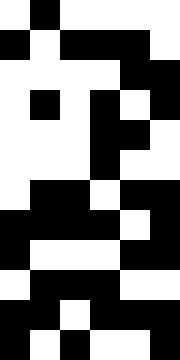[["white", "black", "white", "white", "white", "white"], ["black", "white", "black", "black", "black", "white"], ["white", "white", "white", "white", "black", "black"], ["white", "black", "white", "black", "white", "black"], ["white", "white", "white", "black", "black", "white"], ["white", "white", "white", "black", "white", "white"], ["white", "black", "black", "white", "black", "black"], ["black", "black", "black", "black", "white", "black"], ["black", "white", "white", "white", "black", "black"], ["white", "black", "black", "black", "white", "white"], ["black", "black", "white", "black", "black", "black"], ["black", "white", "black", "white", "white", "black"]]